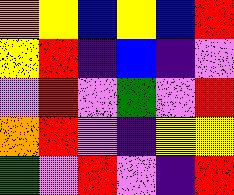[["orange", "yellow", "blue", "yellow", "blue", "red"], ["yellow", "red", "indigo", "blue", "indigo", "violet"], ["violet", "red", "violet", "green", "violet", "red"], ["orange", "red", "violet", "indigo", "yellow", "yellow"], ["green", "violet", "red", "violet", "indigo", "red"]]